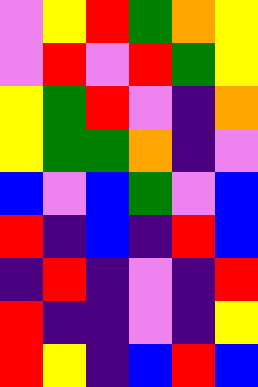[["violet", "yellow", "red", "green", "orange", "yellow"], ["violet", "red", "violet", "red", "green", "yellow"], ["yellow", "green", "red", "violet", "indigo", "orange"], ["yellow", "green", "green", "orange", "indigo", "violet"], ["blue", "violet", "blue", "green", "violet", "blue"], ["red", "indigo", "blue", "indigo", "red", "blue"], ["indigo", "red", "indigo", "violet", "indigo", "red"], ["red", "indigo", "indigo", "violet", "indigo", "yellow"], ["red", "yellow", "indigo", "blue", "red", "blue"]]